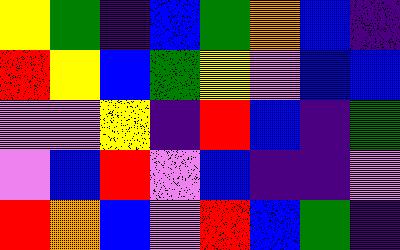[["yellow", "green", "indigo", "blue", "green", "orange", "blue", "indigo"], ["red", "yellow", "blue", "green", "yellow", "violet", "blue", "blue"], ["violet", "violet", "yellow", "indigo", "red", "blue", "indigo", "green"], ["violet", "blue", "red", "violet", "blue", "indigo", "indigo", "violet"], ["red", "orange", "blue", "violet", "red", "blue", "green", "indigo"]]